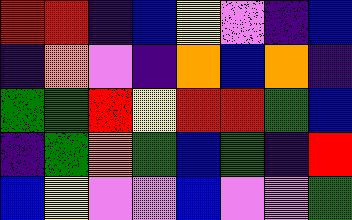[["red", "red", "indigo", "blue", "yellow", "violet", "indigo", "blue"], ["indigo", "orange", "violet", "indigo", "orange", "blue", "orange", "indigo"], ["green", "green", "red", "yellow", "red", "red", "green", "blue"], ["indigo", "green", "orange", "green", "blue", "green", "indigo", "red"], ["blue", "yellow", "violet", "violet", "blue", "violet", "violet", "green"]]